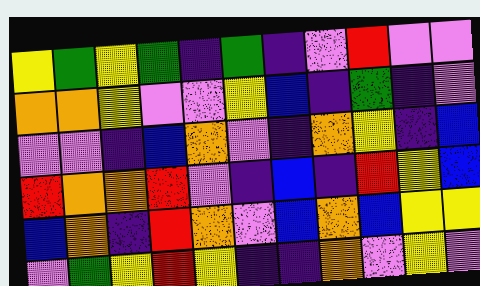[["yellow", "green", "yellow", "green", "indigo", "green", "indigo", "violet", "red", "violet", "violet"], ["orange", "orange", "yellow", "violet", "violet", "yellow", "blue", "indigo", "green", "indigo", "violet"], ["violet", "violet", "indigo", "blue", "orange", "violet", "indigo", "orange", "yellow", "indigo", "blue"], ["red", "orange", "orange", "red", "violet", "indigo", "blue", "indigo", "red", "yellow", "blue"], ["blue", "orange", "indigo", "red", "orange", "violet", "blue", "orange", "blue", "yellow", "yellow"], ["violet", "green", "yellow", "red", "yellow", "indigo", "indigo", "orange", "violet", "yellow", "violet"]]